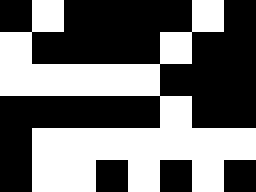[["black", "white", "black", "black", "black", "black", "white", "black"], ["white", "black", "black", "black", "black", "white", "black", "black"], ["white", "white", "white", "white", "white", "black", "black", "black"], ["black", "black", "black", "black", "black", "white", "black", "black"], ["black", "white", "white", "white", "white", "white", "white", "white"], ["black", "white", "white", "black", "white", "black", "white", "black"]]